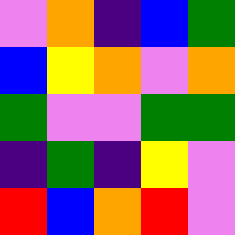[["violet", "orange", "indigo", "blue", "green"], ["blue", "yellow", "orange", "violet", "orange"], ["green", "violet", "violet", "green", "green"], ["indigo", "green", "indigo", "yellow", "violet"], ["red", "blue", "orange", "red", "violet"]]